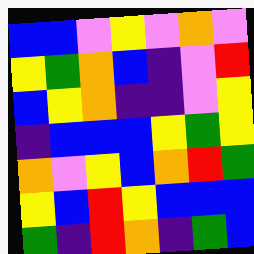[["blue", "blue", "violet", "yellow", "violet", "orange", "violet"], ["yellow", "green", "orange", "blue", "indigo", "violet", "red"], ["blue", "yellow", "orange", "indigo", "indigo", "violet", "yellow"], ["indigo", "blue", "blue", "blue", "yellow", "green", "yellow"], ["orange", "violet", "yellow", "blue", "orange", "red", "green"], ["yellow", "blue", "red", "yellow", "blue", "blue", "blue"], ["green", "indigo", "red", "orange", "indigo", "green", "blue"]]